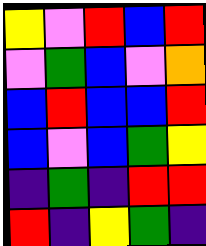[["yellow", "violet", "red", "blue", "red"], ["violet", "green", "blue", "violet", "orange"], ["blue", "red", "blue", "blue", "red"], ["blue", "violet", "blue", "green", "yellow"], ["indigo", "green", "indigo", "red", "red"], ["red", "indigo", "yellow", "green", "indigo"]]